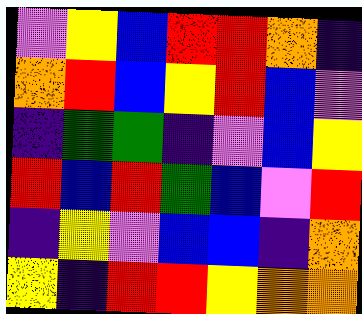[["violet", "yellow", "blue", "red", "red", "orange", "indigo"], ["orange", "red", "blue", "yellow", "red", "blue", "violet"], ["indigo", "green", "green", "indigo", "violet", "blue", "yellow"], ["red", "blue", "red", "green", "blue", "violet", "red"], ["indigo", "yellow", "violet", "blue", "blue", "indigo", "orange"], ["yellow", "indigo", "red", "red", "yellow", "orange", "orange"]]